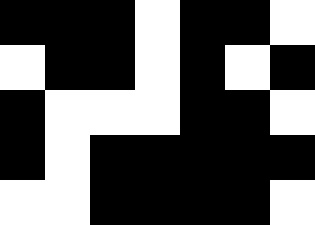[["black", "black", "black", "white", "black", "black", "white"], ["white", "black", "black", "white", "black", "white", "black"], ["black", "white", "white", "white", "black", "black", "white"], ["black", "white", "black", "black", "black", "black", "black"], ["white", "white", "black", "black", "black", "black", "white"]]